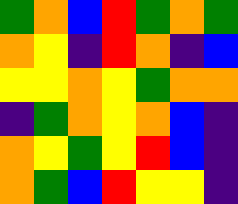[["green", "orange", "blue", "red", "green", "orange", "green"], ["orange", "yellow", "indigo", "red", "orange", "indigo", "blue"], ["yellow", "yellow", "orange", "yellow", "green", "orange", "orange"], ["indigo", "green", "orange", "yellow", "orange", "blue", "indigo"], ["orange", "yellow", "green", "yellow", "red", "blue", "indigo"], ["orange", "green", "blue", "red", "yellow", "yellow", "indigo"]]